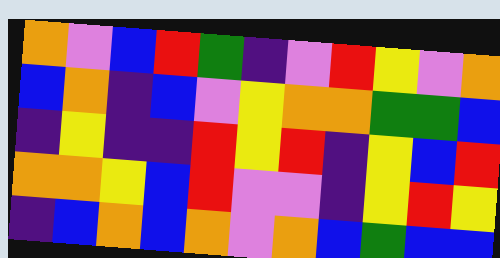[["orange", "violet", "blue", "red", "green", "indigo", "violet", "red", "yellow", "violet", "orange"], ["blue", "orange", "indigo", "blue", "violet", "yellow", "orange", "orange", "green", "green", "blue"], ["indigo", "yellow", "indigo", "indigo", "red", "yellow", "red", "indigo", "yellow", "blue", "red"], ["orange", "orange", "yellow", "blue", "red", "violet", "violet", "indigo", "yellow", "red", "yellow"], ["indigo", "blue", "orange", "blue", "orange", "violet", "orange", "blue", "green", "blue", "blue"]]